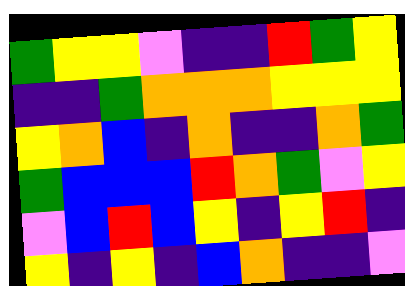[["green", "yellow", "yellow", "violet", "indigo", "indigo", "red", "green", "yellow"], ["indigo", "indigo", "green", "orange", "orange", "orange", "yellow", "yellow", "yellow"], ["yellow", "orange", "blue", "indigo", "orange", "indigo", "indigo", "orange", "green"], ["green", "blue", "blue", "blue", "red", "orange", "green", "violet", "yellow"], ["violet", "blue", "red", "blue", "yellow", "indigo", "yellow", "red", "indigo"], ["yellow", "indigo", "yellow", "indigo", "blue", "orange", "indigo", "indigo", "violet"]]